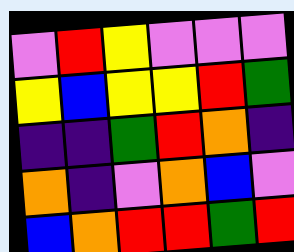[["violet", "red", "yellow", "violet", "violet", "violet"], ["yellow", "blue", "yellow", "yellow", "red", "green"], ["indigo", "indigo", "green", "red", "orange", "indigo"], ["orange", "indigo", "violet", "orange", "blue", "violet"], ["blue", "orange", "red", "red", "green", "red"]]